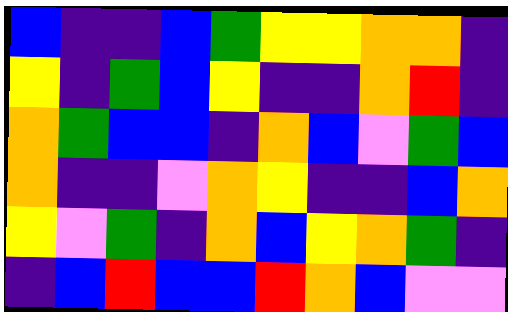[["blue", "indigo", "indigo", "blue", "green", "yellow", "yellow", "orange", "orange", "indigo"], ["yellow", "indigo", "green", "blue", "yellow", "indigo", "indigo", "orange", "red", "indigo"], ["orange", "green", "blue", "blue", "indigo", "orange", "blue", "violet", "green", "blue"], ["orange", "indigo", "indigo", "violet", "orange", "yellow", "indigo", "indigo", "blue", "orange"], ["yellow", "violet", "green", "indigo", "orange", "blue", "yellow", "orange", "green", "indigo"], ["indigo", "blue", "red", "blue", "blue", "red", "orange", "blue", "violet", "violet"]]